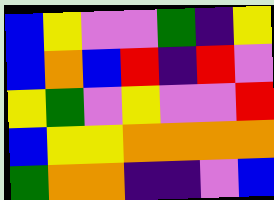[["blue", "yellow", "violet", "violet", "green", "indigo", "yellow"], ["blue", "orange", "blue", "red", "indigo", "red", "violet"], ["yellow", "green", "violet", "yellow", "violet", "violet", "red"], ["blue", "yellow", "yellow", "orange", "orange", "orange", "orange"], ["green", "orange", "orange", "indigo", "indigo", "violet", "blue"]]